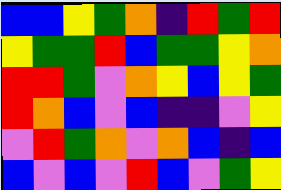[["blue", "blue", "yellow", "green", "orange", "indigo", "red", "green", "red"], ["yellow", "green", "green", "red", "blue", "green", "green", "yellow", "orange"], ["red", "red", "green", "violet", "orange", "yellow", "blue", "yellow", "green"], ["red", "orange", "blue", "violet", "blue", "indigo", "indigo", "violet", "yellow"], ["violet", "red", "green", "orange", "violet", "orange", "blue", "indigo", "blue"], ["blue", "violet", "blue", "violet", "red", "blue", "violet", "green", "yellow"]]